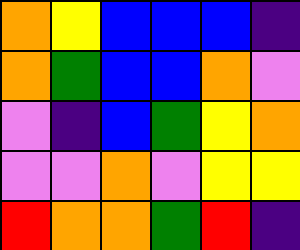[["orange", "yellow", "blue", "blue", "blue", "indigo"], ["orange", "green", "blue", "blue", "orange", "violet"], ["violet", "indigo", "blue", "green", "yellow", "orange"], ["violet", "violet", "orange", "violet", "yellow", "yellow"], ["red", "orange", "orange", "green", "red", "indigo"]]